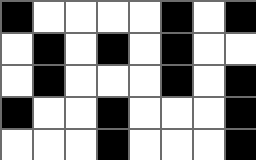[["black", "white", "white", "white", "white", "black", "white", "black"], ["white", "black", "white", "black", "white", "black", "white", "white"], ["white", "black", "white", "white", "white", "black", "white", "black"], ["black", "white", "white", "black", "white", "white", "white", "black"], ["white", "white", "white", "black", "white", "white", "white", "black"]]